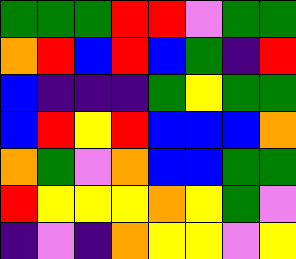[["green", "green", "green", "red", "red", "violet", "green", "green"], ["orange", "red", "blue", "red", "blue", "green", "indigo", "red"], ["blue", "indigo", "indigo", "indigo", "green", "yellow", "green", "green"], ["blue", "red", "yellow", "red", "blue", "blue", "blue", "orange"], ["orange", "green", "violet", "orange", "blue", "blue", "green", "green"], ["red", "yellow", "yellow", "yellow", "orange", "yellow", "green", "violet"], ["indigo", "violet", "indigo", "orange", "yellow", "yellow", "violet", "yellow"]]